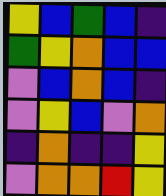[["yellow", "blue", "green", "blue", "indigo"], ["green", "yellow", "orange", "blue", "blue"], ["violet", "blue", "orange", "blue", "indigo"], ["violet", "yellow", "blue", "violet", "orange"], ["indigo", "orange", "indigo", "indigo", "yellow"], ["violet", "orange", "orange", "red", "yellow"]]